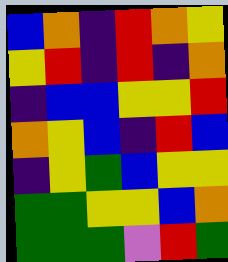[["blue", "orange", "indigo", "red", "orange", "yellow"], ["yellow", "red", "indigo", "red", "indigo", "orange"], ["indigo", "blue", "blue", "yellow", "yellow", "red"], ["orange", "yellow", "blue", "indigo", "red", "blue"], ["indigo", "yellow", "green", "blue", "yellow", "yellow"], ["green", "green", "yellow", "yellow", "blue", "orange"], ["green", "green", "green", "violet", "red", "green"]]